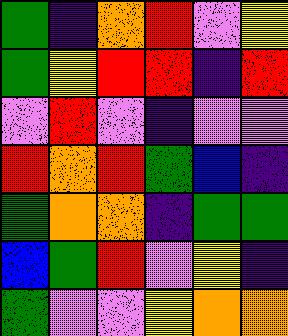[["green", "indigo", "orange", "red", "violet", "yellow"], ["green", "yellow", "red", "red", "indigo", "red"], ["violet", "red", "violet", "indigo", "violet", "violet"], ["red", "orange", "red", "green", "blue", "indigo"], ["green", "orange", "orange", "indigo", "green", "green"], ["blue", "green", "red", "violet", "yellow", "indigo"], ["green", "violet", "violet", "yellow", "orange", "orange"]]